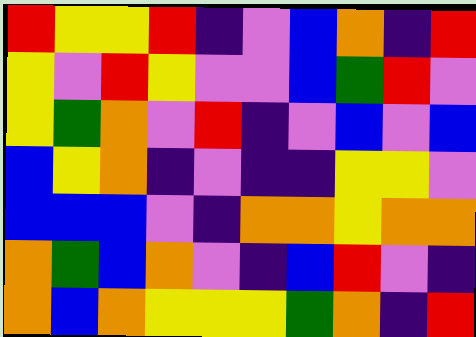[["red", "yellow", "yellow", "red", "indigo", "violet", "blue", "orange", "indigo", "red"], ["yellow", "violet", "red", "yellow", "violet", "violet", "blue", "green", "red", "violet"], ["yellow", "green", "orange", "violet", "red", "indigo", "violet", "blue", "violet", "blue"], ["blue", "yellow", "orange", "indigo", "violet", "indigo", "indigo", "yellow", "yellow", "violet"], ["blue", "blue", "blue", "violet", "indigo", "orange", "orange", "yellow", "orange", "orange"], ["orange", "green", "blue", "orange", "violet", "indigo", "blue", "red", "violet", "indigo"], ["orange", "blue", "orange", "yellow", "yellow", "yellow", "green", "orange", "indigo", "red"]]